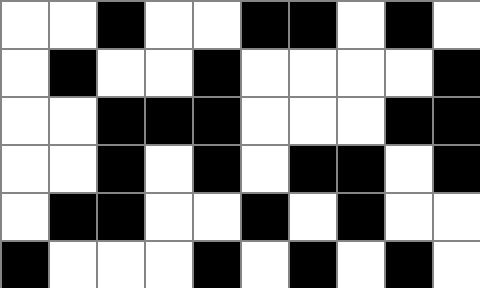[["white", "white", "black", "white", "white", "black", "black", "white", "black", "white"], ["white", "black", "white", "white", "black", "white", "white", "white", "white", "black"], ["white", "white", "black", "black", "black", "white", "white", "white", "black", "black"], ["white", "white", "black", "white", "black", "white", "black", "black", "white", "black"], ["white", "black", "black", "white", "white", "black", "white", "black", "white", "white"], ["black", "white", "white", "white", "black", "white", "black", "white", "black", "white"]]